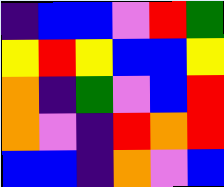[["indigo", "blue", "blue", "violet", "red", "green"], ["yellow", "red", "yellow", "blue", "blue", "yellow"], ["orange", "indigo", "green", "violet", "blue", "red"], ["orange", "violet", "indigo", "red", "orange", "red"], ["blue", "blue", "indigo", "orange", "violet", "blue"]]